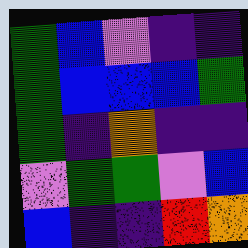[["green", "blue", "violet", "indigo", "indigo"], ["green", "blue", "blue", "blue", "green"], ["green", "indigo", "orange", "indigo", "indigo"], ["violet", "green", "green", "violet", "blue"], ["blue", "indigo", "indigo", "red", "orange"]]